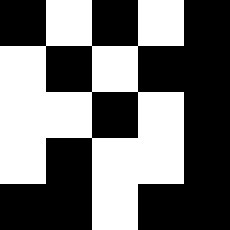[["black", "white", "black", "white", "black"], ["white", "black", "white", "black", "black"], ["white", "white", "black", "white", "black"], ["white", "black", "white", "white", "black"], ["black", "black", "white", "black", "black"]]